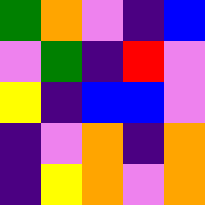[["green", "orange", "violet", "indigo", "blue"], ["violet", "green", "indigo", "red", "violet"], ["yellow", "indigo", "blue", "blue", "violet"], ["indigo", "violet", "orange", "indigo", "orange"], ["indigo", "yellow", "orange", "violet", "orange"]]